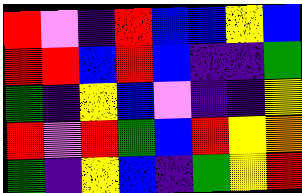[["red", "violet", "indigo", "red", "blue", "blue", "yellow", "blue"], ["red", "red", "blue", "red", "blue", "indigo", "indigo", "green"], ["green", "indigo", "yellow", "blue", "violet", "indigo", "indigo", "yellow"], ["red", "violet", "red", "green", "blue", "red", "yellow", "orange"], ["green", "indigo", "yellow", "blue", "indigo", "green", "yellow", "red"]]